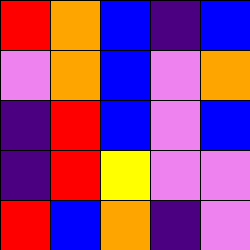[["red", "orange", "blue", "indigo", "blue"], ["violet", "orange", "blue", "violet", "orange"], ["indigo", "red", "blue", "violet", "blue"], ["indigo", "red", "yellow", "violet", "violet"], ["red", "blue", "orange", "indigo", "violet"]]